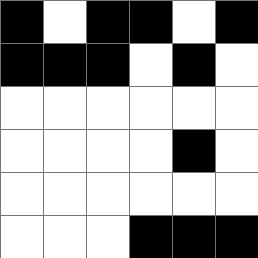[["black", "white", "black", "black", "white", "black"], ["black", "black", "black", "white", "black", "white"], ["white", "white", "white", "white", "white", "white"], ["white", "white", "white", "white", "black", "white"], ["white", "white", "white", "white", "white", "white"], ["white", "white", "white", "black", "black", "black"]]